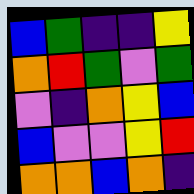[["blue", "green", "indigo", "indigo", "yellow"], ["orange", "red", "green", "violet", "green"], ["violet", "indigo", "orange", "yellow", "blue"], ["blue", "violet", "violet", "yellow", "red"], ["orange", "orange", "blue", "orange", "indigo"]]